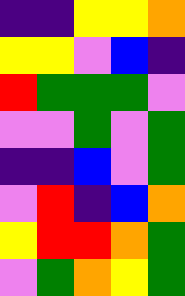[["indigo", "indigo", "yellow", "yellow", "orange"], ["yellow", "yellow", "violet", "blue", "indigo"], ["red", "green", "green", "green", "violet"], ["violet", "violet", "green", "violet", "green"], ["indigo", "indigo", "blue", "violet", "green"], ["violet", "red", "indigo", "blue", "orange"], ["yellow", "red", "red", "orange", "green"], ["violet", "green", "orange", "yellow", "green"]]